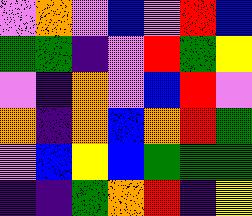[["violet", "orange", "violet", "blue", "violet", "red", "blue"], ["green", "green", "indigo", "violet", "red", "green", "yellow"], ["violet", "indigo", "orange", "violet", "blue", "red", "violet"], ["orange", "indigo", "orange", "blue", "orange", "red", "green"], ["violet", "blue", "yellow", "blue", "green", "green", "green"], ["indigo", "indigo", "green", "orange", "red", "indigo", "yellow"]]